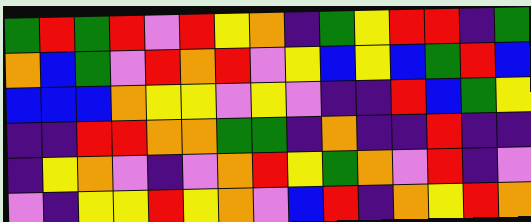[["green", "red", "green", "red", "violet", "red", "yellow", "orange", "indigo", "green", "yellow", "red", "red", "indigo", "green"], ["orange", "blue", "green", "violet", "red", "orange", "red", "violet", "yellow", "blue", "yellow", "blue", "green", "red", "blue"], ["blue", "blue", "blue", "orange", "yellow", "yellow", "violet", "yellow", "violet", "indigo", "indigo", "red", "blue", "green", "yellow"], ["indigo", "indigo", "red", "red", "orange", "orange", "green", "green", "indigo", "orange", "indigo", "indigo", "red", "indigo", "indigo"], ["indigo", "yellow", "orange", "violet", "indigo", "violet", "orange", "red", "yellow", "green", "orange", "violet", "red", "indigo", "violet"], ["violet", "indigo", "yellow", "yellow", "red", "yellow", "orange", "violet", "blue", "red", "indigo", "orange", "yellow", "red", "orange"]]